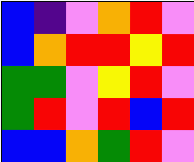[["blue", "indigo", "violet", "orange", "red", "violet"], ["blue", "orange", "red", "red", "yellow", "red"], ["green", "green", "violet", "yellow", "red", "violet"], ["green", "red", "violet", "red", "blue", "red"], ["blue", "blue", "orange", "green", "red", "violet"]]